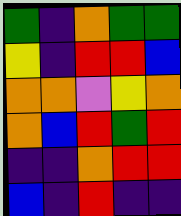[["green", "indigo", "orange", "green", "green"], ["yellow", "indigo", "red", "red", "blue"], ["orange", "orange", "violet", "yellow", "orange"], ["orange", "blue", "red", "green", "red"], ["indigo", "indigo", "orange", "red", "red"], ["blue", "indigo", "red", "indigo", "indigo"]]